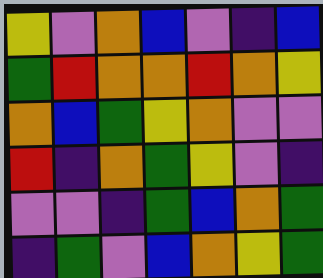[["yellow", "violet", "orange", "blue", "violet", "indigo", "blue"], ["green", "red", "orange", "orange", "red", "orange", "yellow"], ["orange", "blue", "green", "yellow", "orange", "violet", "violet"], ["red", "indigo", "orange", "green", "yellow", "violet", "indigo"], ["violet", "violet", "indigo", "green", "blue", "orange", "green"], ["indigo", "green", "violet", "blue", "orange", "yellow", "green"]]